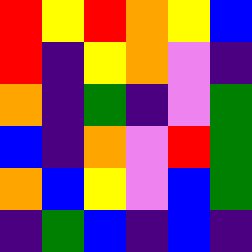[["red", "yellow", "red", "orange", "yellow", "blue"], ["red", "indigo", "yellow", "orange", "violet", "indigo"], ["orange", "indigo", "green", "indigo", "violet", "green"], ["blue", "indigo", "orange", "violet", "red", "green"], ["orange", "blue", "yellow", "violet", "blue", "green"], ["indigo", "green", "blue", "indigo", "blue", "indigo"]]